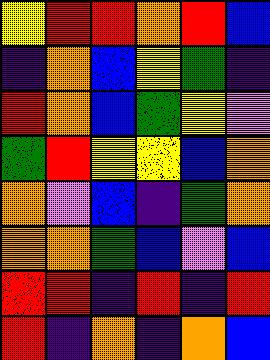[["yellow", "red", "red", "orange", "red", "blue"], ["indigo", "orange", "blue", "yellow", "green", "indigo"], ["red", "orange", "blue", "green", "yellow", "violet"], ["green", "red", "yellow", "yellow", "blue", "orange"], ["orange", "violet", "blue", "indigo", "green", "orange"], ["orange", "orange", "green", "blue", "violet", "blue"], ["red", "red", "indigo", "red", "indigo", "red"], ["red", "indigo", "orange", "indigo", "orange", "blue"]]